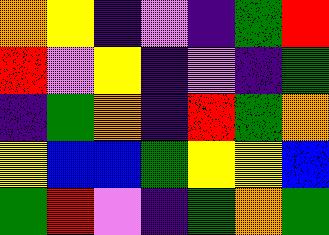[["orange", "yellow", "indigo", "violet", "indigo", "green", "red"], ["red", "violet", "yellow", "indigo", "violet", "indigo", "green"], ["indigo", "green", "orange", "indigo", "red", "green", "orange"], ["yellow", "blue", "blue", "green", "yellow", "yellow", "blue"], ["green", "red", "violet", "indigo", "green", "orange", "green"]]